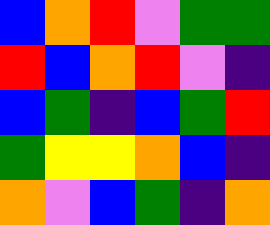[["blue", "orange", "red", "violet", "green", "green"], ["red", "blue", "orange", "red", "violet", "indigo"], ["blue", "green", "indigo", "blue", "green", "red"], ["green", "yellow", "yellow", "orange", "blue", "indigo"], ["orange", "violet", "blue", "green", "indigo", "orange"]]